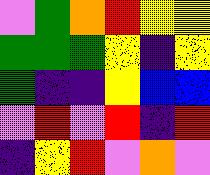[["violet", "green", "orange", "red", "yellow", "yellow"], ["green", "green", "green", "yellow", "indigo", "yellow"], ["green", "indigo", "indigo", "yellow", "blue", "blue"], ["violet", "red", "violet", "red", "indigo", "red"], ["indigo", "yellow", "red", "violet", "orange", "violet"]]